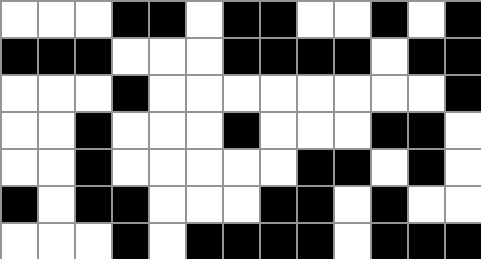[["white", "white", "white", "black", "black", "white", "black", "black", "white", "white", "black", "white", "black"], ["black", "black", "black", "white", "white", "white", "black", "black", "black", "black", "white", "black", "black"], ["white", "white", "white", "black", "white", "white", "white", "white", "white", "white", "white", "white", "black"], ["white", "white", "black", "white", "white", "white", "black", "white", "white", "white", "black", "black", "white"], ["white", "white", "black", "white", "white", "white", "white", "white", "black", "black", "white", "black", "white"], ["black", "white", "black", "black", "white", "white", "white", "black", "black", "white", "black", "white", "white"], ["white", "white", "white", "black", "white", "black", "black", "black", "black", "white", "black", "black", "black"]]